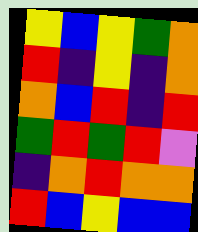[["yellow", "blue", "yellow", "green", "orange"], ["red", "indigo", "yellow", "indigo", "orange"], ["orange", "blue", "red", "indigo", "red"], ["green", "red", "green", "red", "violet"], ["indigo", "orange", "red", "orange", "orange"], ["red", "blue", "yellow", "blue", "blue"]]